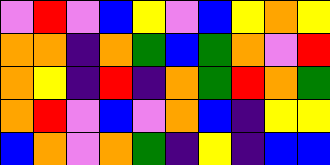[["violet", "red", "violet", "blue", "yellow", "violet", "blue", "yellow", "orange", "yellow"], ["orange", "orange", "indigo", "orange", "green", "blue", "green", "orange", "violet", "red"], ["orange", "yellow", "indigo", "red", "indigo", "orange", "green", "red", "orange", "green"], ["orange", "red", "violet", "blue", "violet", "orange", "blue", "indigo", "yellow", "yellow"], ["blue", "orange", "violet", "orange", "green", "indigo", "yellow", "indigo", "blue", "blue"]]